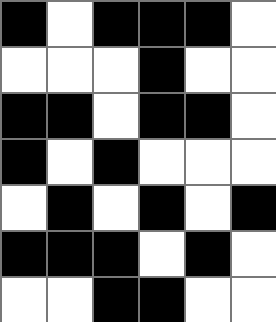[["black", "white", "black", "black", "black", "white"], ["white", "white", "white", "black", "white", "white"], ["black", "black", "white", "black", "black", "white"], ["black", "white", "black", "white", "white", "white"], ["white", "black", "white", "black", "white", "black"], ["black", "black", "black", "white", "black", "white"], ["white", "white", "black", "black", "white", "white"]]